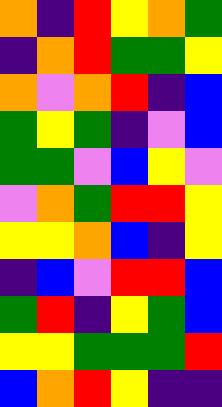[["orange", "indigo", "red", "yellow", "orange", "green"], ["indigo", "orange", "red", "green", "green", "yellow"], ["orange", "violet", "orange", "red", "indigo", "blue"], ["green", "yellow", "green", "indigo", "violet", "blue"], ["green", "green", "violet", "blue", "yellow", "violet"], ["violet", "orange", "green", "red", "red", "yellow"], ["yellow", "yellow", "orange", "blue", "indigo", "yellow"], ["indigo", "blue", "violet", "red", "red", "blue"], ["green", "red", "indigo", "yellow", "green", "blue"], ["yellow", "yellow", "green", "green", "green", "red"], ["blue", "orange", "red", "yellow", "indigo", "indigo"]]